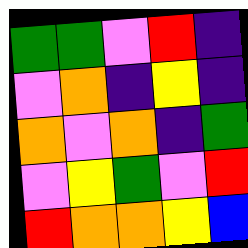[["green", "green", "violet", "red", "indigo"], ["violet", "orange", "indigo", "yellow", "indigo"], ["orange", "violet", "orange", "indigo", "green"], ["violet", "yellow", "green", "violet", "red"], ["red", "orange", "orange", "yellow", "blue"]]